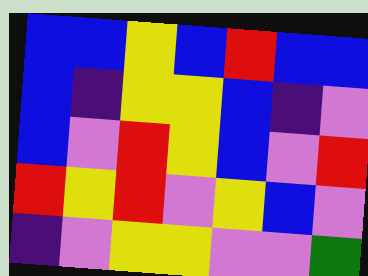[["blue", "blue", "yellow", "blue", "red", "blue", "blue"], ["blue", "indigo", "yellow", "yellow", "blue", "indigo", "violet"], ["blue", "violet", "red", "yellow", "blue", "violet", "red"], ["red", "yellow", "red", "violet", "yellow", "blue", "violet"], ["indigo", "violet", "yellow", "yellow", "violet", "violet", "green"]]